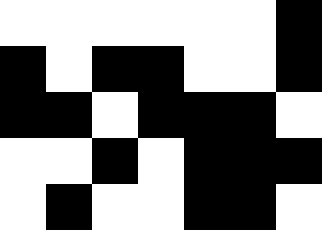[["white", "white", "white", "white", "white", "white", "black"], ["black", "white", "black", "black", "white", "white", "black"], ["black", "black", "white", "black", "black", "black", "white"], ["white", "white", "black", "white", "black", "black", "black"], ["white", "black", "white", "white", "black", "black", "white"]]